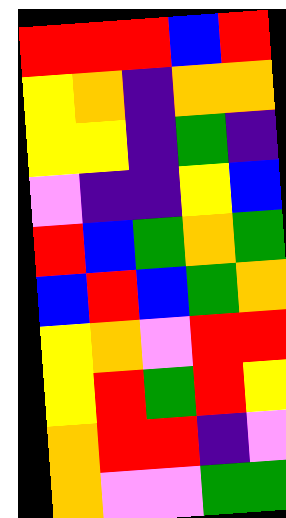[["red", "red", "red", "blue", "red"], ["yellow", "orange", "indigo", "orange", "orange"], ["yellow", "yellow", "indigo", "green", "indigo"], ["violet", "indigo", "indigo", "yellow", "blue"], ["red", "blue", "green", "orange", "green"], ["blue", "red", "blue", "green", "orange"], ["yellow", "orange", "violet", "red", "red"], ["yellow", "red", "green", "red", "yellow"], ["orange", "red", "red", "indigo", "violet"], ["orange", "violet", "violet", "green", "green"]]